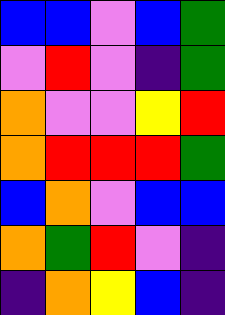[["blue", "blue", "violet", "blue", "green"], ["violet", "red", "violet", "indigo", "green"], ["orange", "violet", "violet", "yellow", "red"], ["orange", "red", "red", "red", "green"], ["blue", "orange", "violet", "blue", "blue"], ["orange", "green", "red", "violet", "indigo"], ["indigo", "orange", "yellow", "blue", "indigo"]]